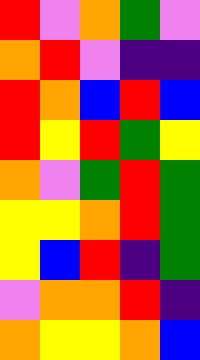[["red", "violet", "orange", "green", "violet"], ["orange", "red", "violet", "indigo", "indigo"], ["red", "orange", "blue", "red", "blue"], ["red", "yellow", "red", "green", "yellow"], ["orange", "violet", "green", "red", "green"], ["yellow", "yellow", "orange", "red", "green"], ["yellow", "blue", "red", "indigo", "green"], ["violet", "orange", "orange", "red", "indigo"], ["orange", "yellow", "yellow", "orange", "blue"]]